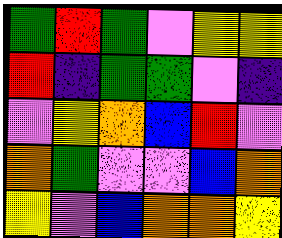[["green", "red", "green", "violet", "yellow", "yellow"], ["red", "indigo", "green", "green", "violet", "indigo"], ["violet", "yellow", "orange", "blue", "red", "violet"], ["orange", "green", "violet", "violet", "blue", "orange"], ["yellow", "violet", "blue", "orange", "orange", "yellow"]]